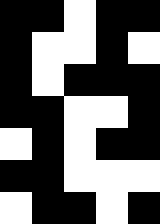[["black", "black", "white", "black", "black"], ["black", "white", "white", "black", "white"], ["black", "white", "black", "black", "black"], ["black", "black", "white", "white", "black"], ["white", "black", "white", "black", "black"], ["black", "black", "white", "white", "white"], ["white", "black", "black", "white", "black"]]